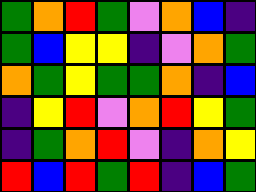[["green", "orange", "red", "green", "violet", "orange", "blue", "indigo"], ["green", "blue", "yellow", "yellow", "indigo", "violet", "orange", "green"], ["orange", "green", "yellow", "green", "green", "orange", "indigo", "blue"], ["indigo", "yellow", "red", "violet", "orange", "red", "yellow", "green"], ["indigo", "green", "orange", "red", "violet", "indigo", "orange", "yellow"], ["red", "blue", "red", "green", "red", "indigo", "blue", "green"]]